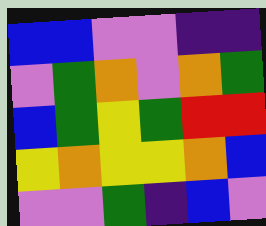[["blue", "blue", "violet", "violet", "indigo", "indigo"], ["violet", "green", "orange", "violet", "orange", "green"], ["blue", "green", "yellow", "green", "red", "red"], ["yellow", "orange", "yellow", "yellow", "orange", "blue"], ["violet", "violet", "green", "indigo", "blue", "violet"]]